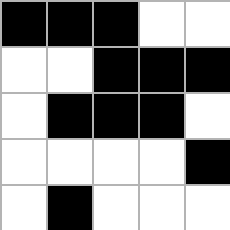[["black", "black", "black", "white", "white"], ["white", "white", "black", "black", "black"], ["white", "black", "black", "black", "white"], ["white", "white", "white", "white", "black"], ["white", "black", "white", "white", "white"]]